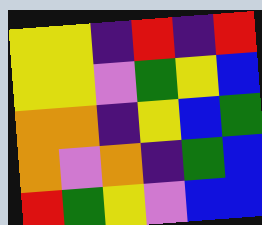[["yellow", "yellow", "indigo", "red", "indigo", "red"], ["yellow", "yellow", "violet", "green", "yellow", "blue"], ["orange", "orange", "indigo", "yellow", "blue", "green"], ["orange", "violet", "orange", "indigo", "green", "blue"], ["red", "green", "yellow", "violet", "blue", "blue"]]